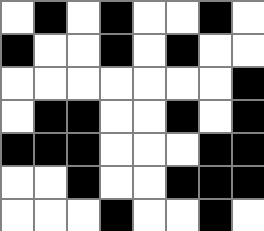[["white", "black", "white", "black", "white", "white", "black", "white"], ["black", "white", "white", "black", "white", "black", "white", "white"], ["white", "white", "white", "white", "white", "white", "white", "black"], ["white", "black", "black", "white", "white", "black", "white", "black"], ["black", "black", "black", "white", "white", "white", "black", "black"], ["white", "white", "black", "white", "white", "black", "black", "black"], ["white", "white", "white", "black", "white", "white", "black", "white"]]